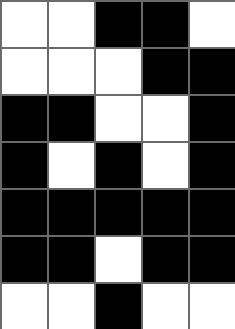[["white", "white", "black", "black", "white"], ["white", "white", "white", "black", "black"], ["black", "black", "white", "white", "black"], ["black", "white", "black", "white", "black"], ["black", "black", "black", "black", "black"], ["black", "black", "white", "black", "black"], ["white", "white", "black", "white", "white"]]